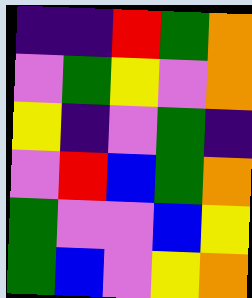[["indigo", "indigo", "red", "green", "orange"], ["violet", "green", "yellow", "violet", "orange"], ["yellow", "indigo", "violet", "green", "indigo"], ["violet", "red", "blue", "green", "orange"], ["green", "violet", "violet", "blue", "yellow"], ["green", "blue", "violet", "yellow", "orange"]]